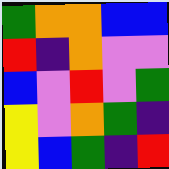[["green", "orange", "orange", "blue", "blue"], ["red", "indigo", "orange", "violet", "violet"], ["blue", "violet", "red", "violet", "green"], ["yellow", "violet", "orange", "green", "indigo"], ["yellow", "blue", "green", "indigo", "red"]]